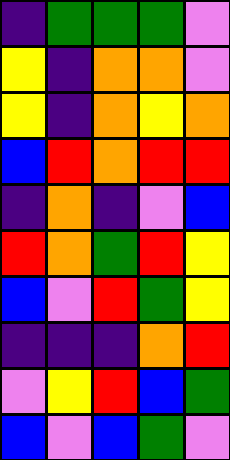[["indigo", "green", "green", "green", "violet"], ["yellow", "indigo", "orange", "orange", "violet"], ["yellow", "indigo", "orange", "yellow", "orange"], ["blue", "red", "orange", "red", "red"], ["indigo", "orange", "indigo", "violet", "blue"], ["red", "orange", "green", "red", "yellow"], ["blue", "violet", "red", "green", "yellow"], ["indigo", "indigo", "indigo", "orange", "red"], ["violet", "yellow", "red", "blue", "green"], ["blue", "violet", "blue", "green", "violet"]]